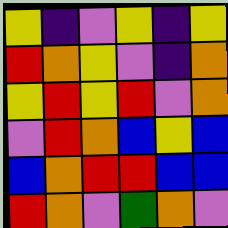[["yellow", "indigo", "violet", "yellow", "indigo", "yellow"], ["red", "orange", "yellow", "violet", "indigo", "orange"], ["yellow", "red", "yellow", "red", "violet", "orange"], ["violet", "red", "orange", "blue", "yellow", "blue"], ["blue", "orange", "red", "red", "blue", "blue"], ["red", "orange", "violet", "green", "orange", "violet"]]